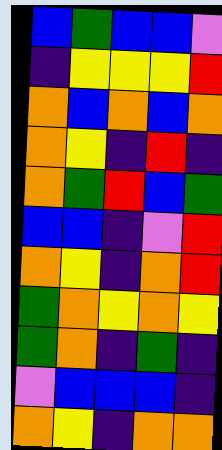[["blue", "green", "blue", "blue", "violet"], ["indigo", "yellow", "yellow", "yellow", "red"], ["orange", "blue", "orange", "blue", "orange"], ["orange", "yellow", "indigo", "red", "indigo"], ["orange", "green", "red", "blue", "green"], ["blue", "blue", "indigo", "violet", "red"], ["orange", "yellow", "indigo", "orange", "red"], ["green", "orange", "yellow", "orange", "yellow"], ["green", "orange", "indigo", "green", "indigo"], ["violet", "blue", "blue", "blue", "indigo"], ["orange", "yellow", "indigo", "orange", "orange"]]